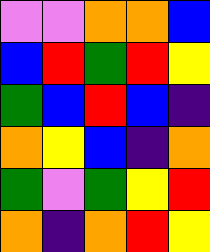[["violet", "violet", "orange", "orange", "blue"], ["blue", "red", "green", "red", "yellow"], ["green", "blue", "red", "blue", "indigo"], ["orange", "yellow", "blue", "indigo", "orange"], ["green", "violet", "green", "yellow", "red"], ["orange", "indigo", "orange", "red", "yellow"]]